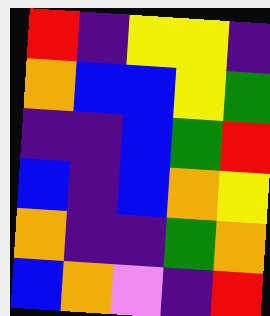[["red", "indigo", "yellow", "yellow", "indigo"], ["orange", "blue", "blue", "yellow", "green"], ["indigo", "indigo", "blue", "green", "red"], ["blue", "indigo", "blue", "orange", "yellow"], ["orange", "indigo", "indigo", "green", "orange"], ["blue", "orange", "violet", "indigo", "red"]]